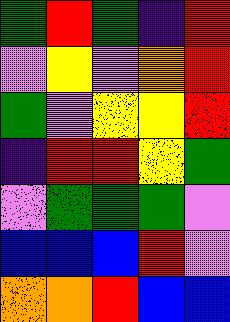[["green", "red", "green", "indigo", "red"], ["violet", "yellow", "violet", "orange", "red"], ["green", "violet", "yellow", "yellow", "red"], ["indigo", "red", "red", "yellow", "green"], ["violet", "green", "green", "green", "violet"], ["blue", "blue", "blue", "red", "violet"], ["orange", "orange", "red", "blue", "blue"]]